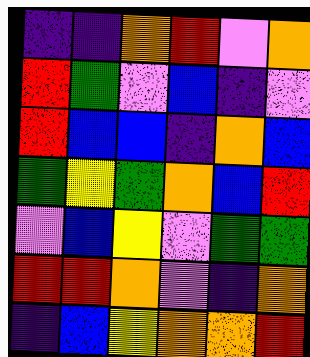[["indigo", "indigo", "orange", "red", "violet", "orange"], ["red", "green", "violet", "blue", "indigo", "violet"], ["red", "blue", "blue", "indigo", "orange", "blue"], ["green", "yellow", "green", "orange", "blue", "red"], ["violet", "blue", "yellow", "violet", "green", "green"], ["red", "red", "orange", "violet", "indigo", "orange"], ["indigo", "blue", "yellow", "orange", "orange", "red"]]